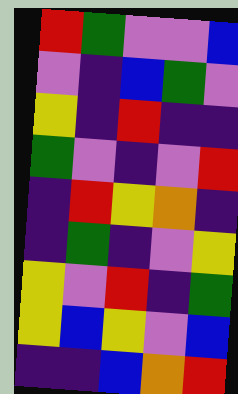[["red", "green", "violet", "violet", "blue"], ["violet", "indigo", "blue", "green", "violet"], ["yellow", "indigo", "red", "indigo", "indigo"], ["green", "violet", "indigo", "violet", "red"], ["indigo", "red", "yellow", "orange", "indigo"], ["indigo", "green", "indigo", "violet", "yellow"], ["yellow", "violet", "red", "indigo", "green"], ["yellow", "blue", "yellow", "violet", "blue"], ["indigo", "indigo", "blue", "orange", "red"]]